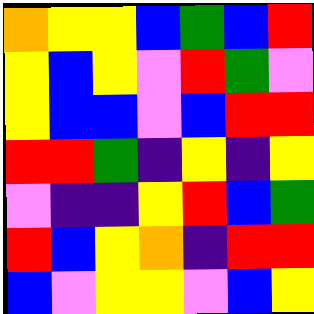[["orange", "yellow", "yellow", "blue", "green", "blue", "red"], ["yellow", "blue", "yellow", "violet", "red", "green", "violet"], ["yellow", "blue", "blue", "violet", "blue", "red", "red"], ["red", "red", "green", "indigo", "yellow", "indigo", "yellow"], ["violet", "indigo", "indigo", "yellow", "red", "blue", "green"], ["red", "blue", "yellow", "orange", "indigo", "red", "red"], ["blue", "violet", "yellow", "yellow", "violet", "blue", "yellow"]]